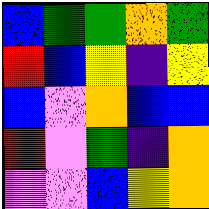[["blue", "green", "green", "orange", "green"], ["red", "blue", "yellow", "indigo", "yellow"], ["blue", "violet", "orange", "blue", "blue"], ["red", "violet", "green", "indigo", "orange"], ["violet", "violet", "blue", "yellow", "orange"]]